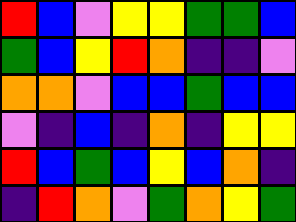[["red", "blue", "violet", "yellow", "yellow", "green", "green", "blue"], ["green", "blue", "yellow", "red", "orange", "indigo", "indigo", "violet"], ["orange", "orange", "violet", "blue", "blue", "green", "blue", "blue"], ["violet", "indigo", "blue", "indigo", "orange", "indigo", "yellow", "yellow"], ["red", "blue", "green", "blue", "yellow", "blue", "orange", "indigo"], ["indigo", "red", "orange", "violet", "green", "orange", "yellow", "green"]]